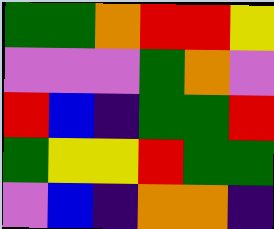[["green", "green", "orange", "red", "red", "yellow"], ["violet", "violet", "violet", "green", "orange", "violet"], ["red", "blue", "indigo", "green", "green", "red"], ["green", "yellow", "yellow", "red", "green", "green"], ["violet", "blue", "indigo", "orange", "orange", "indigo"]]